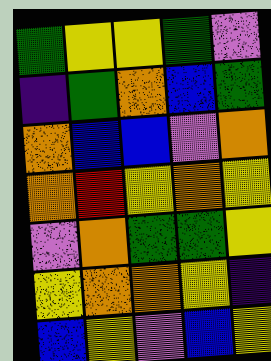[["green", "yellow", "yellow", "green", "violet"], ["indigo", "green", "orange", "blue", "green"], ["orange", "blue", "blue", "violet", "orange"], ["orange", "red", "yellow", "orange", "yellow"], ["violet", "orange", "green", "green", "yellow"], ["yellow", "orange", "orange", "yellow", "indigo"], ["blue", "yellow", "violet", "blue", "yellow"]]